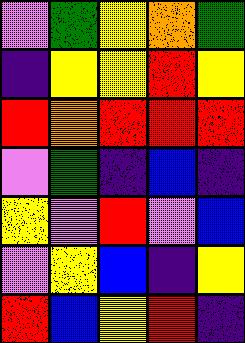[["violet", "green", "yellow", "orange", "green"], ["indigo", "yellow", "yellow", "red", "yellow"], ["red", "orange", "red", "red", "red"], ["violet", "green", "indigo", "blue", "indigo"], ["yellow", "violet", "red", "violet", "blue"], ["violet", "yellow", "blue", "indigo", "yellow"], ["red", "blue", "yellow", "red", "indigo"]]